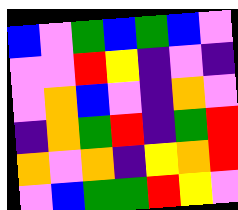[["blue", "violet", "green", "blue", "green", "blue", "violet"], ["violet", "violet", "red", "yellow", "indigo", "violet", "indigo"], ["violet", "orange", "blue", "violet", "indigo", "orange", "violet"], ["indigo", "orange", "green", "red", "indigo", "green", "red"], ["orange", "violet", "orange", "indigo", "yellow", "orange", "red"], ["violet", "blue", "green", "green", "red", "yellow", "violet"]]